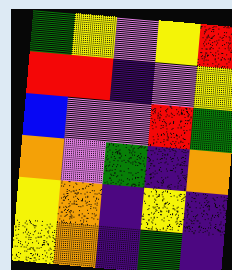[["green", "yellow", "violet", "yellow", "red"], ["red", "red", "indigo", "violet", "yellow"], ["blue", "violet", "violet", "red", "green"], ["orange", "violet", "green", "indigo", "orange"], ["yellow", "orange", "indigo", "yellow", "indigo"], ["yellow", "orange", "indigo", "green", "indigo"]]